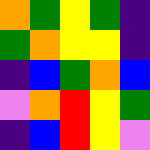[["orange", "green", "yellow", "green", "indigo"], ["green", "orange", "yellow", "yellow", "indigo"], ["indigo", "blue", "green", "orange", "blue"], ["violet", "orange", "red", "yellow", "green"], ["indigo", "blue", "red", "yellow", "violet"]]